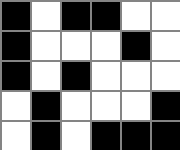[["black", "white", "black", "black", "white", "white"], ["black", "white", "white", "white", "black", "white"], ["black", "white", "black", "white", "white", "white"], ["white", "black", "white", "white", "white", "black"], ["white", "black", "white", "black", "black", "black"]]